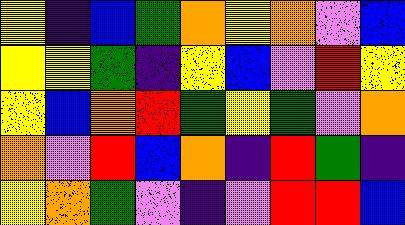[["yellow", "indigo", "blue", "green", "orange", "yellow", "orange", "violet", "blue"], ["yellow", "yellow", "green", "indigo", "yellow", "blue", "violet", "red", "yellow"], ["yellow", "blue", "orange", "red", "green", "yellow", "green", "violet", "orange"], ["orange", "violet", "red", "blue", "orange", "indigo", "red", "green", "indigo"], ["yellow", "orange", "green", "violet", "indigo", "violet", "red", "red", "blue"]]